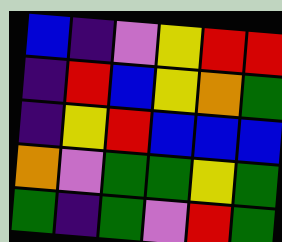[["blue", "indigo", "violet", "yellow", "red", "red"], ["indigo", "red", "blue", "yellow", "orange", "green"], ["indigo", "yellow", "red", "blue", "blue", "blue"], ["orange", "violet", "green", "green", "yellow", "green"], ["green", "indigo", "green", "violet", "red", "green"]]